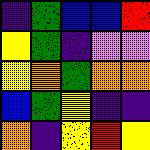[["indigo", "green", "blue", "blue", "red"], ["yellow", "green", "indigo", "violet", "violet"], ["yellow", "orange", "green", "orange", "orange"], ["blue", "green", "yellow", "indigo", "indigo"], ["orange", "indigo", "yellow", "red", "yellow"]]